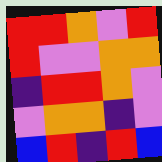[["red", "red", "orange", "violet", "red"], ["red", "violet", "violet", "orange", "orange"], ["indigo", "red", "red", "orange", "violet"], ["violet", "orange", "orange", "indigo", "violet"], ["blue", "red", "indigo", "red", "blue"]]